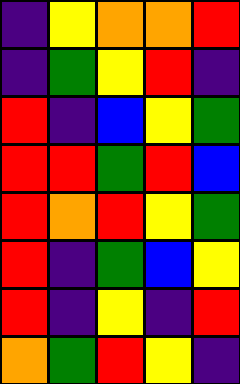[["indigo", "yellow", "orange", "orange", "red"], ["indigo", "green", "yellow", "red", "indigo"], ["red", "indigo", "blue", "yellow", "green"], ["red", "red", "green", "red", "blue"], ["red", "orange", "red", "yellow", "green"], ["red", "indigo", "green", "blue", "yellow"], ["red", "indigo", "yellow", "indigo", "red"], ["orange", "green", "red", "yellow", "indigo"]]